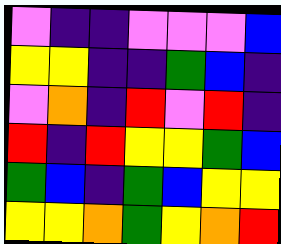[["violet", "indigo", "indigo", "violet", "violet", "violet", "blue"], ["yellow", "yellow", "indigo", "indigo", "green", "blue", "indigo"], ["violet", "orange", "indigo", "red", "violet", "red", "indigo"], ["red", "indigo", "red", "yellow", "yellow", "green", "blue"], ["green", "blue", "indigo", "green", "blue", "yellow", "yellow"], ["yellow", "yellow", "orange", "green", "yellow", "orange", "red"]]